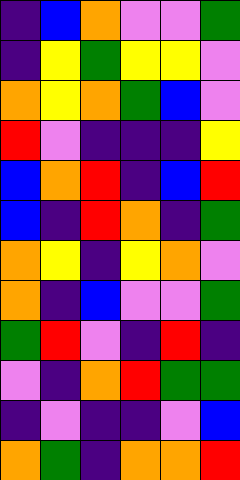[["indigo", "blue", "orange", "violet", "violet", "green"], ["indigo", "yellow", "green", "yellow", "yellow", "violet"], ["orange", "yellow", "orange", "green", "blue", "violet"], ["red", "violet", "indigo", "indigo", "indigo", "yellow"], ["blue", "orange", "red", "indigo", "blue", "red"], ["blue", "indigo", "red", "orange", "indigo", "green"], ["orange", "yellow", "indigo", "yellow", "orange", "violet"], ["orange", "indigo", "blue", "violet", "violet", "green"], ["green", "red", "violet", "indigo", "red", "indigo"], ["violet", "indigo", "orange", "red", "green", "green"], ["indigo", "violet", "indigo", "indigo", "violet", "blue"], ["orange", "green", "indigo", "orange", "orange", "red"]]